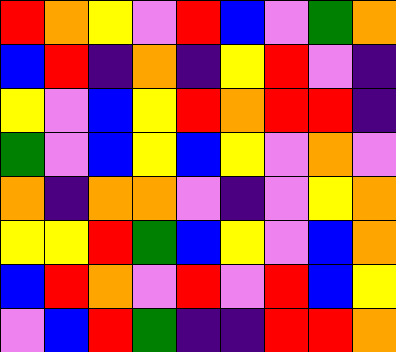[["red", "orange", "yellow", "violet", "red", "blue", "violet", "green", "orange"], ["blue", "red", "indigo", "orange", "indigo", "yellow", "red", "violet", "indigo"], ["yellow", "violet", "blue", "yellow", "red", "orange", "red", "red", "indigo"], ["green", "violet", "blue", "yellow", "blue", "yellow", "violet", "orange", "violet"], ["orange", "indigo", "orange", "orange", "violet", "indigo", "violet", "yellow", "orange"], ["yellow", "yellow", "red", "green", "blue", "yellow", "violet", "blue", "orange"], ["blue", "red", "orange", "violet", "red", "violet", "red", "blue", "yellow"], ["violet", "blue", "red", "green", "indigo", "indigo", "red", "red", "orange"]]